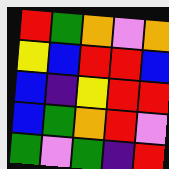[["red", "green", "orange", "violet", "orange"], ["yellow", "blue", "red", "red", "blue"], ["blue", "indigo", "yellow", "red", "red"], ["blue", "green", "orange", "red", "violet"], ["green", "violet", "green", "indigo", "red"]]